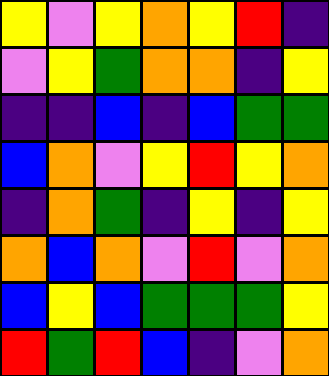[["yellow", "violet", "yellow", "orange", "yellow", "red", "indigo"], ["violet", "yellow", "green", "orange", "orange", "indigo", "yellow"], ["indigo", "indigo", "blue", "indigo", "blue", "green", "green"], ["blue", "orange", "violet", "yellow", "red", "yellow", "orange"], ["indigo", "orange", "green", "indigo", "yellow", "indigo", "yellow"], ["orange", "blue", "orange", "violet", "red", "violet", "orange"], ["blue", "yellow", "blue", "green", "green", "green", "yellow"], ["red", "green", "red", "blue", "indigo", "violet", "orange"]]